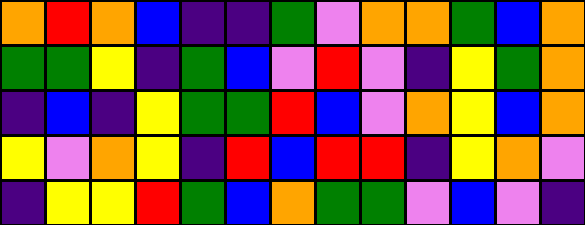[["orange", "red", "orange", "blue", "indigo", "indigo", "green", "violet", "orange", "orange", "green", "blue", "orange"], ["green", "green", "yellow", "indigo", "green", "blue", "violet", "red", "violet", "indigo", "yellow", "green", "orange"], ["indigo", "blue", "indigo", "yellow", "green", "green", "red", "blue", "violet", "orange", "yellow", "blue", "orange"], ["yellow", "violet", "orange", "yellow", "indigo", "red", "blue", "red", "red", "indigo", "yellow", "orange", "violet"], ["indigo", "yellow", "yellow", "red", "green", "blue", "orange", "green", "green", "violet", "blue", "violet", "indigo"]]